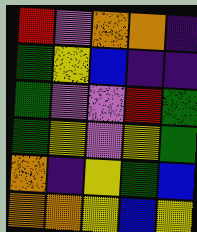[["red", "violet", "orange", "orange", "indigo"], ["green", "yellow", "blue", "indigo", "indigo"], ["green", "violet", "violet", "red", "green"], ["green", "yellow", "violet", "yellow", "green"], ["orange", "indigo", "yellow", "green", "blue"], ["orange", "orange", "yellow", "blue", "yellow"]]